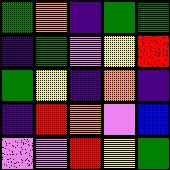[["green", "orange", "indigo", "green", "green"], ["indigo", "green", "violet", "yellow", "red"], ["green", "yellow", "indigo", "orange", "indigo"], ["indigo", "red", "orange", "violet", "blue"], ["violet", "violet", "red", "yellow", "green"]]